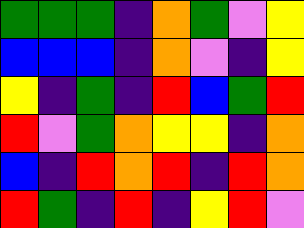[["green", "green", "green", "indigo", "orange", "green", "violet", "yellow"], ["blue", "blue", "blue", "indigo", "orange", "violet", "indigo", "yellow"], ["yellow", "indigo", "green", "indigo", "red", "blue", "green", "red"], ["red", "violet", "green", "orange", "yellow", "yellow", "indigo", "orange"], ["blue", "indigo", "red", "orange", "red", "indigo", "red", "orange"], ["red", "green", "indigo", "red", "indigo", "yellow", "red", "violet"]]